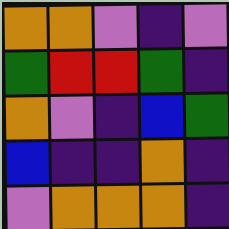[["orange", "orange", "violet", "indigo", "violet"], ["green", "red", "red", "green", "indigo"], ["orange", "violet", "indigo", "blue", "green"], ["blue", "indigo", "indigo", "orange", "indigo"], ["violet", "orange", "orange", "orange", "indigo"]]